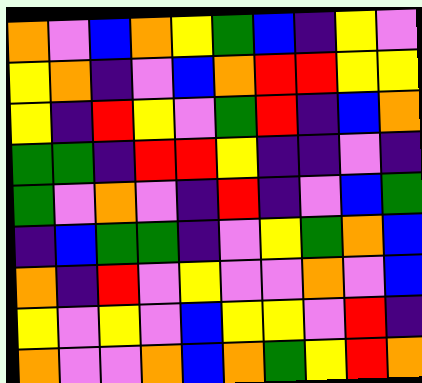[["orange", "violet", "blue", "orange", "yellow", "green", "blue", "indigo", "yellow", "violet"], ["yellow", "orange", "indigo", "violet", "blue", "orange", "red", "red", "yellow", "yellow"], ["yellow", "indigo", "red", "yellow", "violet", "green", "red", "indigo", "blue", "orange"], ["green", "green", "indigo", "red", "red", "yellow", "indigo", "indigo", "violet", "indigo"], ["green", "violet", "orange", "violet", "indigo", "red", "indigo", "violet", "blue", "green"], ["indigo", "blue", "green", "green", "indigo", "violet", "yellow", "green", "orange", "blue"], ["orange", "indigo", "red", "violet", "yellow", "violet", "violet", "orange", "violet", "blue"], ["yellow", "violet", "yellow", "violet", "blue", "yellow", "yellow", "violet", "red", "indigo"], ["orange", "violet", "violet", "orange", "blue", "orange", "green", "yellow", "red", "orange"]]